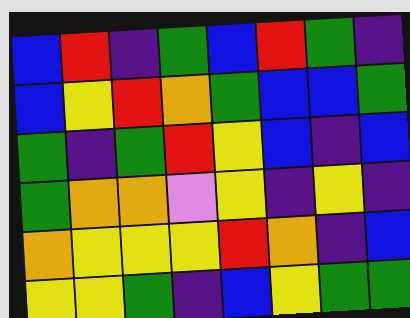[["blue", "red", "indigo", "green", "blue", "red", "green", "indigo"], ["blue", "yellow", "red", "orange", "green", "blue", "blue", "green"], ["green", "indigo", "green", "red", "yellow", "blue", "indigo", "blue"], ["green", "orange", "orange", "violet", "yellow", "indigo", "yellow", "indigo"], ["orange", "yellow", "yellow", "yellow", "red", "orange", "indigo", "blue"], ["yellow", "yellow", "green", "indigo", "blue", "yellow", "green", "green"]]